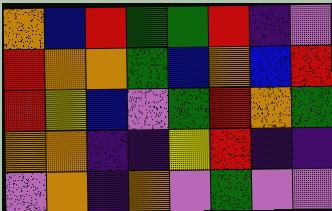[["orange", "blue", "red", "green", "green", "red", "indigo", "violet"], ["red", "orange", "orange", "green", "blue", "orange", "blue", "red"], ["red", "yellow", "blue", "violet", "green", "red", "orange", "green"], ["orange", "orange", "indigo", "indigo", "yellow", "red", "indigo", "indigo"], ["violet", "orange", "indigo", "orange", "violet", "green", "violet", "violet"]]